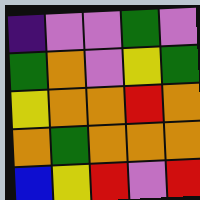[["indigo", "violet", "violet", "green", "violet"], ["green", "orange", "violet", "yellow", "green"], ["yellow", "orange", "orange", "red", "orange"], ["orange", "green", "orange", "orange", "orange"], ["blue", "yellow", "red", "violet", "red"]]